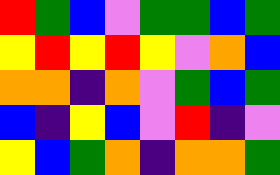[["red", "green", "blue", "violet", "green", "green", "blue", "green"], ["yellow", "red", "yellow", "red", "yellow", "violet", "orange", "blue"], ["orange", "orange", "indigo", "orange", "violet", "green", "blue", "green"], ["blue", "indigo", "yellow", "blue", "violet", "red", "indigo", "violet"], ["yellow", "blue", "green", "orange", "indigo", "orange", "orange", "green"]]